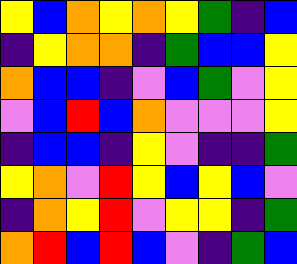[["yellow", "blue", "orange", "yellow", "orange", "yellow", "green", "indigo", "blue"], ["indigo", "yellow", "orange", "orange", "indigo", "green", "blue", "blue", "yellow"], ["orange", "blue", "blue", "indigo", "violet", "blue", "green", "violet", "yellow"], ["violet", "blue", "red", "blue", "orange", "violet", "violet", "violet", "yellow"], ["indigo", "blue", "blue", "indigo", "yellow", "violet", "indigo", "indigo", "green"], ["yellow", "orange", "violet", "red", "yellow", "blue", "yellow", "blue", "violet"], ["indigo", "orange", "yellow", "red", "violet", "yellow", "yellow", "indigo", "green"], ["orange", "red", "blue", "red", "blue", "violet", "indigo", "green", "blue"]]